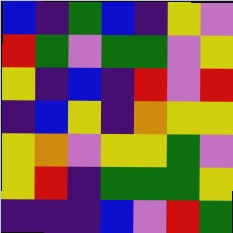[["blue", "indigo", "green", "blue", "indigo", "yellow", "violet"], ["red", "green", "violet", "green", "green", "violet", "yellow"], ["yellow", "indigo", "blue", "indigo", "red", "violet", "red"], ["indigo", "blue", "yellow", "indigo", "orange", "yellow", "yellow"], ["yellow", "orange", "violet", "yellow", "yellow", "green", "violet"], ["yellow", "red", "indigo", "green", "green", "green", "yellow"], ["indigo", "indigo", "indigo", "blue", "violet", "red", "green"]]